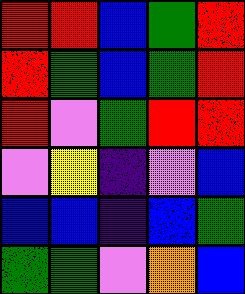[["red", "red", "blue", "green", "red"], ["red", "green", "blue", "green", "red"], ["red", "violet", "green", "red", "red"], ["violet", "yellow", "indigo", "violet", "blue"], ["blue", "blue", "indigo", "blue", "green"], ["green", "green", "violet", "orange", "blue"]]